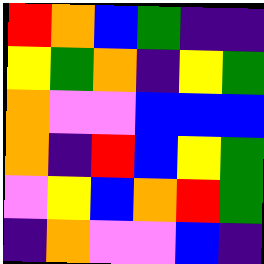[["red", "orange", "blue", "green", "indigo", "indigo"], ["yellow", "green", "orange", "indigo", "yellow", "green"], ["orange", "violet", "violet", "blue", "blue", "blue"], ["orange", "indigo", "red", "blue", "yellow", "green"], ["violet", "yellow", "blue", "orange", "red", "green"], ["indigo", "orange", "violet", "violet", "blue", "indigo"]]